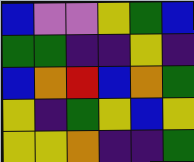[["blue", "violet", "violet", "yellow", "green", "blue"], ["green", "green", "indigo", "indigo", "yellow", "indigo"], ["blue", "orange", "red", "blue", "orange", "green"], ["yellow", "indigo", "green", "yellow", "blue", "yellow"], ["yellow", "yellow", "orange", "indigo", "indigo", "green"]]